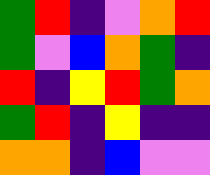[["green", "red", "indigo", "violet", "orange", "red"], ["green", "violet", "blue", "orange", "green", "indigo"], ["red", "indigo", "yellow", "red", "green", "orange"], ["green", "red", "indigo", "yellow", "indigo", "indigo"], ["orange", "orange", "indigo", "blue", "violet", "violet"]]